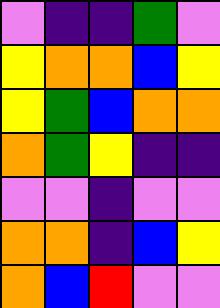[["violet", "indigo", "indigo", "green", "violet"], ["yellow", "orange", "orange", "blue", "yellow"], ["yellow", "green", "blue", "orange", "orange"], ["orange", "green", "yellow", "indigo", "indigo"], ["violet", "violet", "indigo", "violet", "violet"], ["orange", "orange", "indigo", "blue", "yellow"], ["orange", "blue", "red", "violet", "violet"]]